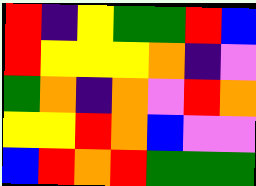[["red", "indigo", "yellow", "green", "green", "red", "blue"], ["red", "yellow", "yellow", "yellow", "orange", "indigo", "violet"], ["green", "orange", "indigo", "orange", "violet", "red", "orange"], ["yellow", "yellow", "red", "orange", "blue", "violet", "violet"], ["blue", "red", "orange", "red", "green", "green", "green"]]